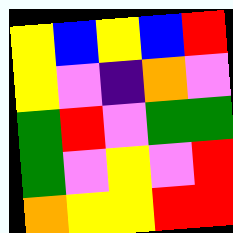[["yellow", "blue", "yellow", "blue", "red"], ["yellow", "violet", "indigo", "orange", "violet"], ["green", "red", "violet", "green", "green"], ["green", "violet", "yellow", "violet", "red"], ["orange", "yellow", "yellow", "red", "red"]]